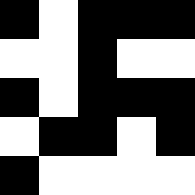[["black", "white", "black", "black", "black"], ["white", "white", "black", "white", "white"], ["black", "white", "black", "black", "black"], ["white", "black", "black", "white", "black"], ["black", "white", "white", "white", "white"]]